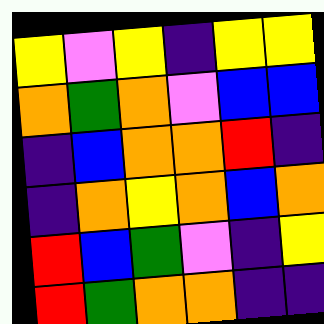[["yellow", "violet", "yellow", "indigo", "yellow", "yellow"], ["orange", "green", "orange", "violet", "blue", "blue"], ["indigo", "blue", "orange", "orange", "red", "indigo"], ["indigo", "orange", "yellow", "orange", "blue", "orange"], ["red", "blue", "green", "violet", "indigo", "yellow"], ["red", "green", "orange", "orange", "indigo", "indigo"]]